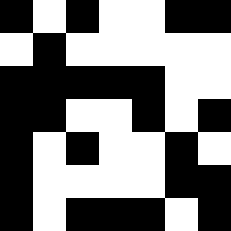[["black", "white", "black", "white", "white", "black", "black"], ["white", "black", "white", "white", "white", "white", "white"], ["black", "black", "black", "black", "black", "white", "white"], ["black", "black", "white", "white", "black", "white", "black"], ["black", "white", "black", "white", "white", "black", "white"], ["black", "white", "white", "white", "white", "black", "black"], ["black", "white", "black", "black", "black", "white", "black"]]